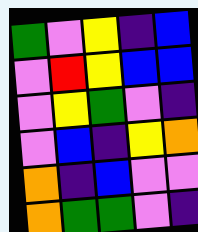[["green", "violet", "yellow", "indigo", "blue"], ["violet", "red", "yellow", "blue", "blue"], ["violet", "yellow", "green", "violet", "indigo"], ["violet", "blue", "indigo", "yellow", "orange"], ["orange", "indigo", "blue", "violet", "violet"], ["orange", "green", "green", "violet", "indigo"]]